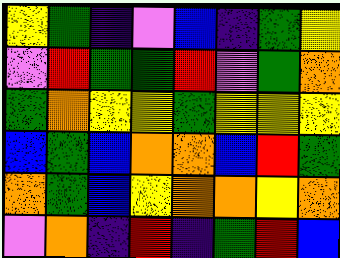[["yellow", "green", "indigo", "violet", "blue", "indigo", "green", "yellow"], ["violet", "red", "green", "green", "red", "violet", "green", "orange"], ["green", "orange", "yellow", "yellow", "green", "yellow", "yellow", "yellow"], ["blue", "green", "blue", "orange", "orange", "blue", "red", "green"], ["orange", "green", "blue", "yellow", "orange", "orange", "yellow", "orange"], ["violet", "orange", "indigo", "red", "indigo", "green", "red", "blue"]]